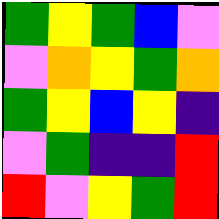[["green", "yellow", "green", "blue", "violet"], ["violet", "orange", "yellow", "green", "orange"], ["green", "yellow", "blue", "yellow", "indigo"], ["violet", "green", "indigo", "indigo", "red"], ["red", "violet", "yellow", "green", "red"]]